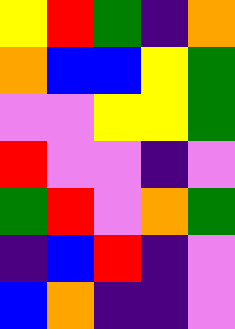[["yellow", "red", "green", "indigo", "orange"], ["orange", "blue", "blue", "yellow", "green"], ["violet", "violet", "yellow", "yellow", "green"], ["red", "violet", "violet", "indigo", "violet"], ["green", "red", "violet", "orange", "green"], ["indigo", "blue", "red", "indigo", "violet"], ["blue", "orange", "indigo", "indigo", "violet"]]